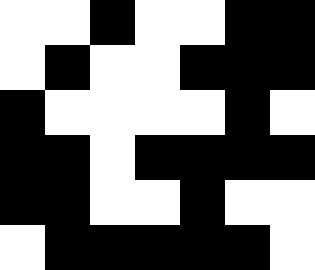[["white", "white", "black", "white", "white", "black", "black"], ["white", "black", "white", "white", "black", "black", "black"], ["black", "white", "white", "white", "white", "black", "white"], ["black", "black", "white", "black", "black", "black", "black"], ["black", "black", "white", "white", "black", "white", "white"], ["white", "black", "black", "black", "black", "black", "white"]]